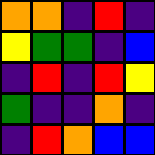[["orange", "orange", "indigo", "red", "indigo"], ["yellow", "green", "green", "indigo", "blue"], ["indigo", "red", "indigo", "red", "yellow"], ["green", "indigo", "indigo", "orange", "indigo"], ["indigo", "red", "orange", "blue", "blue"]]